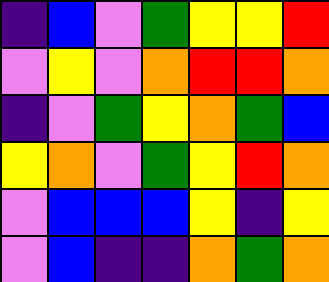[["indigo", "blue", "violet", "green", "yellow", "yellow", "red"], ["violet", "yellow", "violet", "orange", "red", "red", "orange"], ["indigo", "violet", "green", "yellow", "orange", "green", "blue"], ["yellow", "orange", "violet", "green", "yellow", "red", "orange"], ["violet", "blue", "blue", "blue", "yellow", "indigo", "yellow"], ["violet", "blue", "indigo", "indigo", "orange", "green", "orange"]]